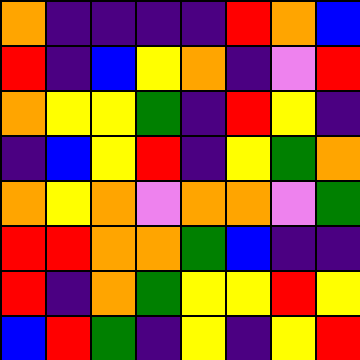[["orange", "indigo", "indigo", "indigo", "indigo", "red", "orange", "blue"], ["red", "indigo", "blue", "yellow", "orange", "indigo", "violet", "red"], ["orange", "yellow", "yellow", "green", "indigo", "red", "yellow", "indigo"], ["indigo", "blue", "yellow", "red", "indigo", "yellow", "green", "orange"], ["orange", "yellow", "orange", "violet", "orange", "orange", "violet", "green"], ["red", "red", "orange", "orange", "green", "blue", "indigo", "indigo"], ["red", "indigo", "orange", "green", "yellow", "yellow", "red", "yellow"], ["blue", "red", "green", "indigo", "yellow", "indigo", "yellow", "red"]]